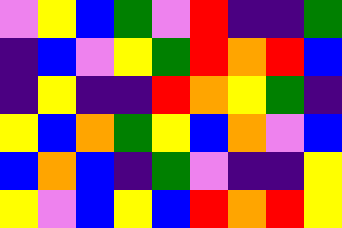[["violet", "yellow", "blue", "green", "violet", "red", "indigo", "indigo", "green"], ["indigo", "blue", "violet", "yellow", "green", "red", "orange", "red", "blue"], ["indigo", "yellow", "indigo", "indigo", "red", "orange", "yellow", "green", "indigo"], ["yellow", "blue", "orange", "green", "yellow", "blue", "orange", "violet", "blue"], ["blue", "orange", "blue", "indigo", "green", "violet", "indigo", "indigo", "yellow"], ["yellow", "violet", "blue", "yellow", "blue", "red", "orange", "red", "yellow"]]